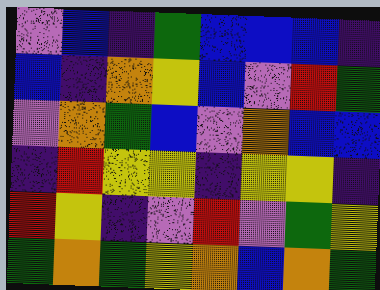[["violet", "blue", "indigo", "green", "blue", "blue", "blue", "indigo"], ["blue", "indigo", "orange", "yellow", "blue", "violet", "red", "green"], ["violet", "orange", "green", "blue", "violet", "orange", "blue", "blue"], ["indigo", "red", "yellow", "yellow", "indigo", "yellow", "yellow", "indigo"], ["red", "yellow", "indigo", "violet", "red", "violet", "green", "yellow"], ["green", "orange", "green", "yellow", "orange", "blue", "orange", "green"]]